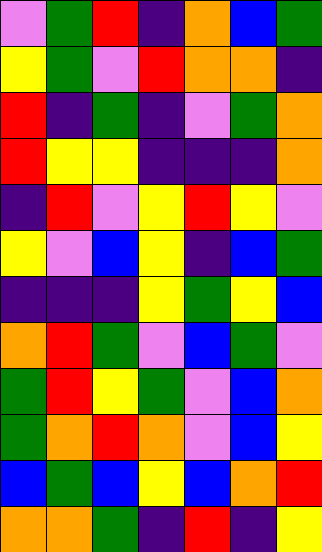[["violet", "green", "red", "indigo", "orange", "blue", "green"], ["yellow", "green", "violet", "red", "orange", "orange", "indigo"], ["red", "indigo", "green", "indigo", "violet", "green", "orange"], ["red", "yellow", "yellow", "indigo", "indigo", "indigo", "orange"], ["indigo", "red", "violet", "yellow", "red", "yellow", "violet"], ["yellow", "violet", "blue", "yellow", "indigo", "blue", "green"], ["indigo", "indigo", "indigo", "yellow", "green", "yellow", "blue"], ["orange", "red", "green", "violet", "blue", "green", "violet"], ["green", "red", "yellow", "green", "violet", "blue", "orange"], ["green", "orange", "red", "orange", "violet", "blue", "yellow"], ["blue", "green", "blue", "yellow", "blue", "orange", "red"], ["orange", "orange", "green", "indigo", "red", "indigo", "yellow"]]